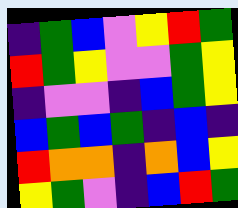[["indigo", "green", "blue", "violet", "yellow", "red", "green"], ["red", "green", "yellow", "violet", "violet", "green", "yellow"], ["indigo", "violet", "violet", "indigo", "blue", "green", "yellow"], ["blue", "green", "blue", "green", "indigo", "blue", "indigo"], ["red", "orange", "orange", "indigo", "orange", "blue", "yellow"], ["yellow", "green", "violet", "indigo", "blue", "red", "green"]]